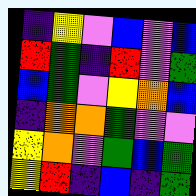[["indigo", "yellow", "violet", "blue", "violet", "blue"], ["red", "green", "indigo", "red", "violet", "green"], ["blue", "green", "violet", "yellow", "orange", "blue"], ["indigo", "orange", "orange", "green", "violet", "violet"], ["yellow", "orange", "violet", "green", "blue", "green"], ["yellow", "red", "indigo", "blue", "indigo", "green"]]